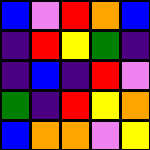[["blue", "violet", "red", "orange", "blue"], ["indigo", "red", "yellow", "green", "indigo"], ["indigo", "blue", "indigo", "red", "violet"], ["green", "indigo", "red", "yellow", "orange"], ["blue", "orange", "orange", "violet", "yellow"]]